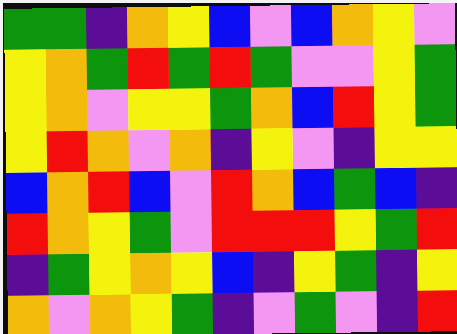[["green", "green", "indigo", "orange", "yellow", "blue", "violet", "blue", "orange", "yellow", "violet"], ["yellow", "orange", "green", "red", "green", "red", "green", "violet", "violet", "yellow", "green"], ["yellow", "orange", "violet", "yellow", "yellow", "green", "orange", "blue", "red", "yellow", "green"], ["yellow", "red", "orange", "violet", "orange", "indigo", "yellow", "violet", "indigo", "yellow", "yellow"], ["blue", "orange", "red", "blue", "violet", "red", "orange", "blue", "green", "blue", "indigo"], ["red", "orange", "yellow", "green", "violet", "red", "red", "red", "yellow", "green", "red"], ["indigo", "green", "yellow", "orange", "yellow", "blue", "indigo", "yellow", "green", "indigo", "yellow"], ["orange", "violet", "orange", "yellow", "green", "indigo", "violet", "green", "violet", "indigo", "red"]]